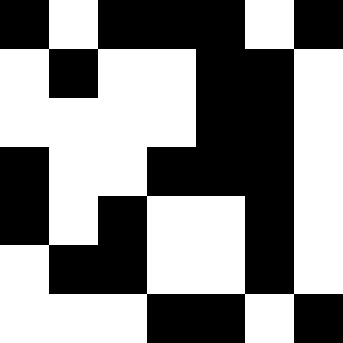[["black", "white", "black", "black", "black", "white", "black"], ["white", "black", "white", "white", "black", "black", "white"], ["white", "white", "white", "white", "black", "black", "white"], ["black", "white", "white", "black", "black", "black", "white"], ["black", "white", "black", "white", "white", "black", "white"], ["white", "black", "black", "white", "white", "black", "white"], ["white", "white", "white", "black", "black", "white", "black"]]